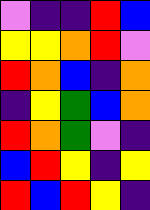[["violet", "indigo", "indigo", "red", "blue"], ["yellow", "yellow", "orange", "red", "violet"], ["red", "orange", "blue", "indigo", "orange"], ["indigo", "yellow", "green", "blue", "orange"], ["red", "orange", "green", "violet", "indigo"], ["blue", "red", "yellow", "indigo", "yellow"], ["red", "blue", "red", "yellow", "indigo"]]